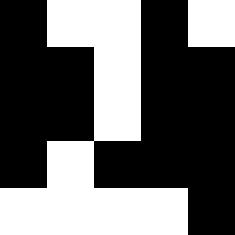[["black", "white", "white", "black", "white"], ["black", "black", "white", "black", "black"], ["black", "black", "white", "black", "black"], ["black", "white", "black", "black", "black"], ["white", "white", "white", "white", "black"]]